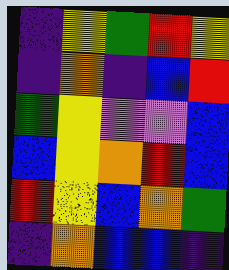[["indigo", "yellow", "green", "red", "yellow"], ["indigo", "orange", "indigo", "blue", "red"], ["green", "yellow", "violet", "violet", "blue"], ["blue", "yellow", "orange", "red", "blue"], ["red", "yellow", "blue", "orange", "green"], ["indigo", "orange", "blue", "blue", "indigo"]]